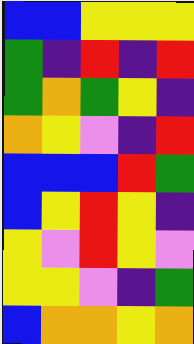[["blue", "blue", "yellow", "yellow", "yellow"], ["green", "indigo", "red", "indigo", "red"], ["green", "orange", "green", "yellow", "indigo"], ["orange", "yellow", "violet", "indigo", "red"], ["blue", "blue", "blue", "red", "green"], ["blue", "yellow", "red", "yellow", "indigo"], ["yellow", "violet", "red", "yellow", "violet"], ["yellow", "yellow", "violet", "indigo", "green"], ["blue", "orange", "orange", "yellow", "orange"]]